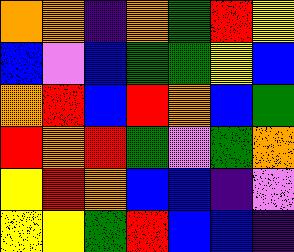[["orange", "orange", "indigo", "orange", "green", "red", "yellow"], ["blue", "violet", "blue", "green", "green", "yellow", "blue"], ["orange", "red", "blue", "red", "orange", "blue", "green"], ["red", "orange", "red", "green", "violet", "green", "orange"], ["yellow", "red", "orange", "blue", "blue", "indigo", "violet"], ["yellow", "yellow", "green", "red", "blue", "blue", "indigo"]]